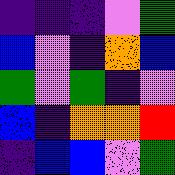[["indigo", "indigo", "indigo", "violet", "green"], ["blue", "violet", "indigo", "orange", "blue"], ["green", "violet", "green", "indigo", "violet"], ["blue", "indigo", "orange", "orange", "red"], ["indigo", "blue", "blue", "violet", "green"]]